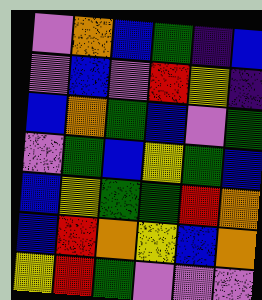[["violet", "orange", "blue", "green", "indigo", "blue"], ["violet", "blue", "violet", "red", "yellow", "indigo"], ["blue", "orange", "green", "blue", "violet", "green"], ["violet", "green", "blue", "yellow", "green", "blue"], ["blue", "yellow", "green", "green", "red", "orange"], ["blue", "red", "orange", "yellow", "blue", "orange"], ["yellow", "red", "green", "violet", "violet", "violet"]]